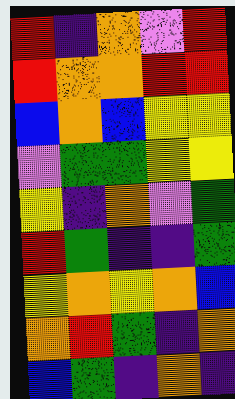[["red", "indigo", "orange", "violet", "red"], ["red", "orange", "orange", "red", "red"], ["blue", "orange", "blue", "yellow", "yellow"], ["violet", "green", "green", "yellow", "yellow"], ["yellow", "indigo", "orange", "violet", "green"], ["red", "green", "indigo", "indigo", "green"], ["yellow", "orange", "yellow", "orange", "blue"], ["orange", "red", "green", "indigo", "orange"], ["blue", "green", "indigo", "orange", "indigo"]]